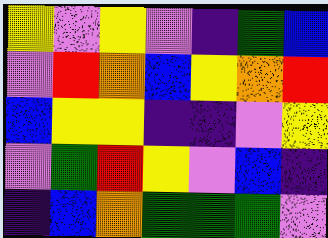[["yellow", "violet", "yellow", "violet", "indigo", "green", "blue"], ["violet", "red", "orange", "blue", "yellow", "orange", "red"], ["blue", "yellow", "yellow", "indigo", "indigo", "violet", "yellow"], ["violet", "green", "red", "yellow", "violet", "blue", "indigo"], ["indigo", "blue", "orange", "green", "green", "green", "violet"]]